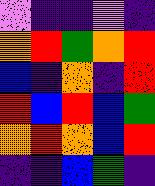[["violet", "indigo", "indigo", "violet", "indigo"], ["orange", "red", "green", "orange", "red"], ["blue", "indigo", "orange", "indigo", "red"], ["red", "blue", "red", "blue", "green"], ["orange", "red", "orange", "blue", "red"], ["indigo", "indigo", "blue", "green", "indigo"]]